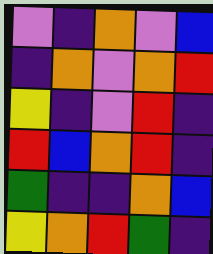[["violet", "indigo", "orange", "violet", "blue"], ["indigo", "orange", "violet", "orange", "red"], ["yellow", "indigo", "violet", "red", "indigo"], ["red", "blue", "orange", "red", "indigo"], ["green", "indigo", "indigo", "orange", "blue"], ["yellow", "orange", "red", "green", "indigo"]]